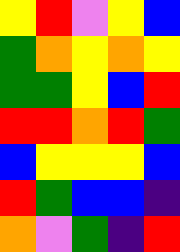[["yellow", "red", "violet", "yellow", "blue"], ["green", "orange", "yellow", "orange", "yellow"], ["green", "green", "yellow", "blue", "red"], ["red", "red", "orange", "red", "green"], ["blue", "yellow", "yellow", "yellow", "blue"], ["red", "green", "blue", "blue", "indigo"], ["orange", "violet", "green", "indigo", "red"]]